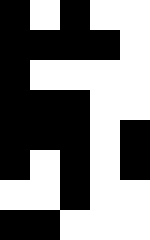[["black", "white", "black", "white", "white"], ["black", "black", "black", "black", "white"], ["black", "white", "white", "white", "white"], ["black", "black", "black", "white", "white"], ["black", "black", "black", "white", "black"], ["black", "white", "black", "white", "black"], ["white", "white", "black", "white", "white"], ["black", "black", "white", "white", "white"]]